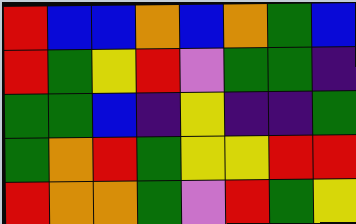[["red", "blue", "blue", "orange", "blue", "orange", "green", "blue"], ["red", "green", "yellow", "red", "violet", "green", "green", "indigo"], ["green", "green", "blue", "indigo", "yellow", "indigo", "indigo", "green"], ["green", "orange", "red", "green", "yellow", "yellow", "red", "red"], ["red", "orange", "orange", "green", "violet", "red", "green", "yellow"]]